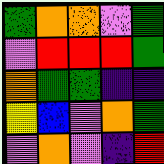[["green", "orange", "orange", "violet", "green"], ["violet", "red", "red", "red", "green"], ["orange", "green", "green", "indigo", "indigo"], ["yellow", "blue", "violet", "orange", "green"], ["violet", "orange", "violet", "indigo", "red"]]